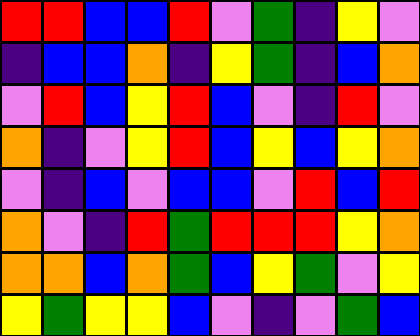[["red", "red", "blue", "blue", "red", "violet", "green", "indigo", "yellow", "violet"], ["indigo", "blue", "blue", "orange", "indigo", "yellow", "green", "indigo", "blue", "orange"], ["violet", "red", "blue", "yellow", "red", "blue", "violet", "indigo", "red", "violet"], ["orange", "indigo", "violet", "yellow", "red", "blue", "yellow", "blue", "yellow", "orange"], ["violet", "indigo", "blue", "violet", "blue", "blue", "violet", "red", "blue", "red"], ["orange", "violet", "indigo", "red", "green", "red", "red", "red", "yellow", "orange"], ["orange", "orange", "blue", "orange", "green", "blue", "yellow", "green", "violet", "yellow"], ["yellow", "green", "yellow", "yellow", "blue", "violet", "indigo", "violet", "green", "blue"]]